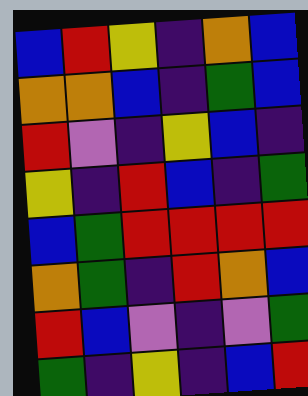[["blue", "red", "yellow", "indigo", "orange", "blue"], ["orange", "orange", "blue", "indigo", "green", "blue"], ["red", "violet", "indigo", "yellow", "blue", "indigo"], ["yellow", "indigo", "red", "blue", "indigo", "green"], ["blue", "green", "red", "red", "red", "red"], ["orange", "green", "indigo", "red", "orange", "blue"], ["red", "blue", "violet", "indigo", "violet", "green"], ["green", "indigo", "yellow", "indigo", "blue", "red"]]